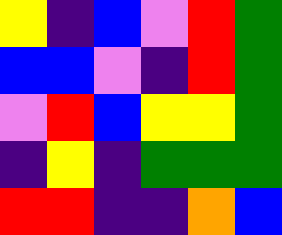[["yellow", "indigo", "blue", "violet", "red", "green"], ["blue", "blue", "violet", "indigo", "red", "green"], ["violet", "red", "blue", "yellow", "yellow", "green"], ["indigo", "yellow", "indigo", "green", "green", "green"], ["red", "red", "indigo", "indigo", "orange", "blue"]]